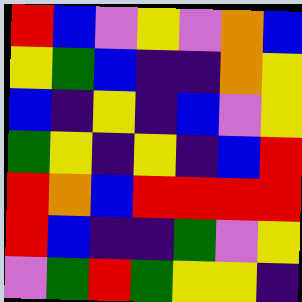[["red", "blue", "violet", "yellow", "violet", "orange", "blue"], ["yellow", "green", "blue", "indigo", "indigo", "orange", "yellow"], ["blue", "indigo", "yellow", "indigo", "blue", "violet", "yellow"], ["green", "yellow", "indigo", "yellow", "indigo", "blue", "red"], ["red", "orange", "blue", "red", "red", "red", "red"], ["red", "blue", "indigo", "indigo", "green", "violet", "yellow"], ["violet", "green", "red", "green", "yellow", "yellow", "indigo"]]